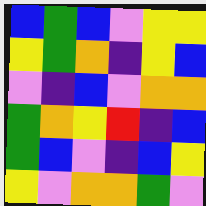[["blue", "green", "blue", "violet", "yellow", "yellow"], ["yellow", "green", "orange", "indigo", "yellow", "blue"], ["violet", "indigo", "blue", "violet", "orange", "orange"], ["green", "orange", "yellow", "red", "indigo", "blue"], ["green", "blue", "violet", "indigo", "blue", "yellow"], ["yellow", "violet", "orange", "orange", "green", "violet"]]